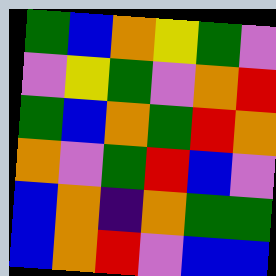[["green", "blue", "orange", "yellow", "green", "violet"], ["violet", "yellow", "green", "violet", "orange", "red"], ["green", "blue", "orange", "green", "red", "orange"], ["orange", "violet", "green", "red", "blue", "violet"], ["blue", "orange", "indigo", "orange", "green", "green"], ["blue", "orange", "red", "violet", "blue", "blue"]]